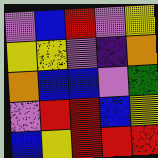[["violet", "blue", "red", "violet", "yellow"], ["yellow", "yellow", "violet", "indigo", "orange"], ["orange", "blue", "blue", "violet", "green"], ["violet", "red", "red", "blue", "yellow"], ["blue", "yellow", "red", "red", "red"]]